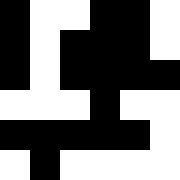[["black", "white", "white", "black", "black", "white"], ["black", "white", "black", "black", "black", "white"], ["black", "white", "black", "black", "black", "black"], ["white", "white", "white", "black", "white", "white"], ["black", "black", "black", "black", "black", "white"], ["white", "black", "white", "white", "white", "white"]]